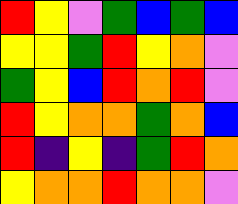[["red", "yellow", "violet", "green", "blue", "green", "blue"], ["yellow", "yellow", "green", "red", "yellow", "orange", "violet"], ["green", "yellow", "blue", "red", "orange", "red", "violet"], ["red", "yellow", "orange", "orange", "green", "orange", "blue"], ["red", "indigo", "yellow", "indigo", "green", "red", "orange"], ["yellow", "orange", "orange", "red", "orange", "orange", "violet"]]